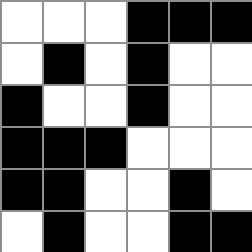[["white", "white", "white", "black", "black", "black"], ["white", "black", "white", "black", "white", "white"], ["black", "white", "white", "black", "white", "white"], ["black", "black", "black", "white", "white", "white"], ["black", "black", "white", "white", "black", "white"], ["white", "black", "white", "white", "black", "black"]]